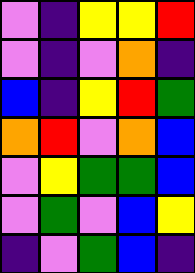[["violet", "indigo", "yellow", "yellow", "red"], ["violet", "indigo", "violet", "orange", "indigo"], ["blue", "indigo", "yellow", "red", "green"], ["orange", "red", "violet", "orange", "blue"], ["violet", "yellow", "green", "green", "blue"], ["violet", "green", "violet", "blue", "yellow"], ["indigo", "violet", "green", "blue", "indigo"]]